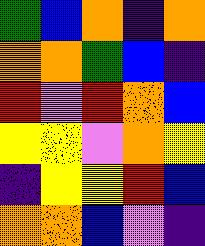[["green", "blue", "orange", "indigo", "orange"], ["orange", "orange", "green", "blue", "indigo"], ["red", "violet", "red", "orange", "blue"], ["yellow", "yellow", "violet", "orange", "yellow"], ["indigo", "yellow", "yellow", "red", "blue"], ["orange", "orange", "blue", "violet", "indigo"]]